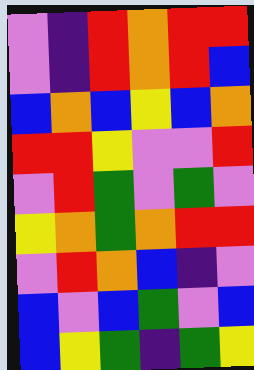[["violet", "indigo", "red", "orange", "red", "red"], ["violet", "indigo", "red", "orange", "red", "blue"], ["blue", "orange", "blue", "yellow", "blue", "orange"], ["red", "red", "yellow", "violet", "violet", "red"], ["violet", "red", "green", "violet", "green", "violet"], ["yellow", "orange", "green", "orange", "red", "red"], ["violet", "red", "orange", "blue", "indigo", "violet"], ["blue", "violet", "blue", "green", "violet", "blue"], ["blue", "yellow", "green", "indigo", "green", "yellow"]]